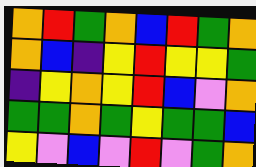[["orange", "red", "green", "orange", "blue", "red", "green", "orange"], ["orange", "blue", "indigo", "yellow", "red", "yellow", "yellow", "green"], ["indigo", "yellow", "orange", "yellow", "red", "blue", "violet", "orange"], ["green", "green", "orange", "green", "yellow", "green", "green", "blue"], ["yellow", "violet", "blue", "violet", "red", "violet", "green", "orange"]]